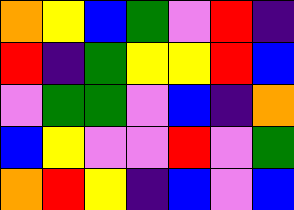[["orange", "yellow", "blue", "green", "violet", "red", "indigo"], ["red", "indigo", "green", "yellow", "yellow", "red", "blue"], ["violet", "green", "green", "violet", "blue", "indigo", "orange"], ["blue", "yellow", "violet", "violet", "red", "violet", "green"], ["orange", "red", "yellow", "indigo", "blue", "violet", "blue"]]